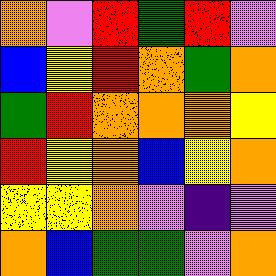[["orange", "violet", "red", "green", "red", "violet"], ["blue", "yellow", "red", "orange", "green", "orange"], ["green", "red", "orange", "orange", "orange", "yellow"], ["red", "yellow", "orange", "blue", "yellow", "orange"], ["yellow", "yellow", "orange", "violet", "indigo", "violet"], ["orange", "blue", "green", "green", "violet", "orange"]]